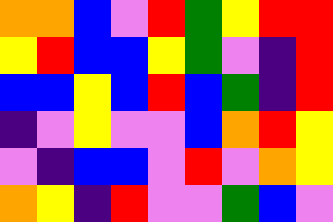[["orange", "orange", "blue", "violet", "red", "green", "yellow", "red", "red"], ["yellow", "red", "blue", "blue", "yellow", "green", "violet", "indigo", "red"], ["blue", "blue", "yellow", "blue", "red", "blue", "green", "indigo", "red"], ["indigo", "violet", "yellow", "violet", "violet", "blue", "orange", "red", "yellow"], ["violet", "indigo", "blue", "blue", "violet", "red", "violet", "orange", "yellow"], ["orange", "yellow", "indigo", "red", "violet", "violet", "green", "blue", "violet"]]